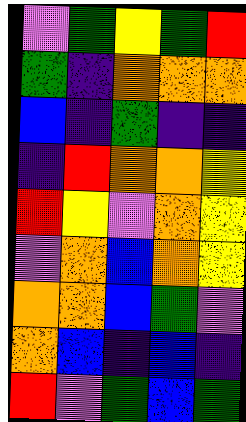[["violet", "green", "yellow", "green", "red"], ["green", "indigo", "orange", "orange", "orange"], ["blue", "indigo", "green", "indigo", "indigo"], ["indigo", "red", "orange", "orange", "yellow"], ["red", "yellow", "violet", "orange", "yellow"], ["violet", "orange", "blue", "orange", "yellow"], ["orange", "orange", "blue", "green", "violet"], ["orange", "blue", "indigo", "blue", "indigo"], ["red", "violet", "green", "blue", "green"]]